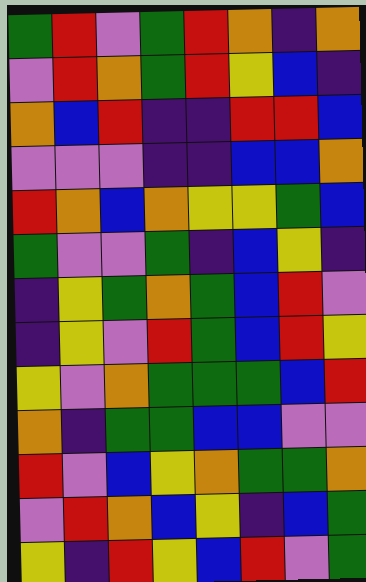[["green", "red", "violet", "green", "red", "orange", "indigo", "orange"], ["violet", "red", "orange", "green", "red", "yellow", "blue", "indigo"], ["orange", "blue", "red", "indigo", "indigo", "red", "red", "blue"], ["violet", "violet", "violet", "indigo", "indigo", "blue", "blue", "orange"], ["red", "orange", "blue", "orange", "yellow", "yellow", "green", "blue"], ["green", "violet", "violet", "green", "indigo", "blue", "yellow", "indigo"], ["indigo", "yellow", "green", "orange", "green", "blue", "red", "violet"], ["indigo", "yellow", "violet", "red", "green", "blue", "red", "yellow"], ["yellow", "violet", "orange", "green", "green", "green", "blue", "red"], ["orange", "indigo", "green", "green", "blue", "blue", "violet", "violet"], ["red", "violet", "blue", "yellow", "orange", "green", "green", "orange"], ["violet", "red", "orange", "blue", "yellow", "indigo", "blue", "green"], ["yellow", "indigo", "red", "yellow", "blue", "red", "violet", "green"]]